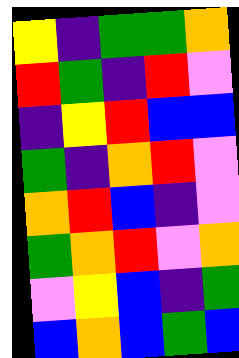[["yellow", "indigo", "green", "green", "orange"], ["red", "green", "indigo", "red", "violet"], ["indigo", "yellow", "red", "blue", "blue"], ["green", "indigo", "orange", "red", "violet"], ["orange", "red", "blue", "indigo", "violet"], ["green", "orange", "red", "violet", "orange"], ["violet", "yellow", "blue", "indigo", "green"], ["blue", "orange", "blue", "green", "blue"]]